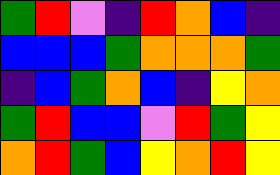[["green", "red", "violet", "indigo", "red", "orange", "blue", "indigo"], ["blue", "blue", "blue", "green", "orange", "orange", "orange", "green"], ["indigo", "blue", "green", "orange", "blue", "indigo", "yellow", "orange"], ["green", "red", "blue", "blue", "violet", "red", "green", "yellow"], ["orange", "red", "green", "blue", "yellow", "orange", "red", "yellow"]]